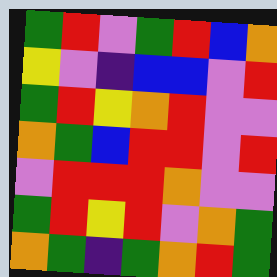[["green", "red", "violet", "green", "red", "blue", "orange"], ["yellow", "violet", "indigo", "blue", "blue", "violet", "red"], ["green", "red", "yellow", "orange", "red", "violet", "violet"], ["orange", "green", "blue", "red", "red", "violet", "red"], ["violet", "red", "red", "red", "orange", "violet", "violet"], ["green", "red", "yellow", "red", "violet", "orange", "green"], ["orange", "green", "indigo", "green", "orange", "red", "green"]]